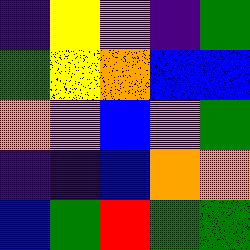[["indigo", "yellow", "violet", "indigo", "green"], ["green", "yellow", "orange", "blue", "blue"], ["orange", "violet", "blue", "violet", "green"], ["indigo", "indigo", "blue", "orange", "orange"], ["blue", "green", "red", "green", "green"]]